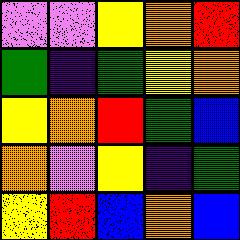[["violet", "violet", "yellow", "orange", "red"], ["green", "indigo", "green", "yellow", "orange"], ["yellow", "orange", "red", "green", "blue"], ["orange", "violet", "yellow", "indigo", "green"], ["yellow", "red", "blue", "orange", "blue"]]